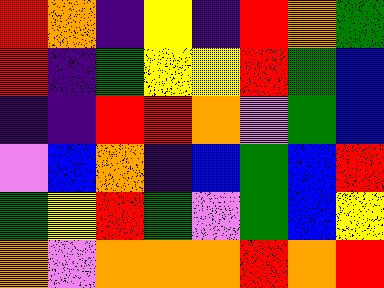[["red", "orange", "indigo", "yellow", "indigo", "red", "orange", "green"], ["red", "indigo", "green", "yellow", "yellow", "red", "green", "blue"], ["indigo", "indigo", "red", "red", "orange", "violet", "green", "blue"], ["violet", "blue", "orange", "indigo", "blue", "green", "blue", "red"], ["green", "yellow", "red", "green", "violet", "green", "blue", "yellow"], ["orange", "violet", "orange", "orange", "orange", "red", "orange", "red"]]